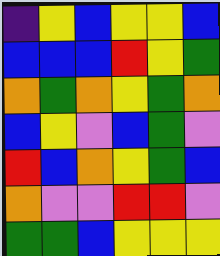[["indigo", "yellow", "blue", "yellow", "yellow", "blue"], ["blue", "blue", "blue", "red", "yellow", "green"], ["orange", "green", "orange", "yellow", "green", "orange"], ["blue", "yellow", "violet", "blue", "green", "violet"], ["red", "blue", "orange", "yellow", "green", "blue"], ["orange", "violet", "violet", "red", "red", "violet"], ["green", "green", "blue", "yellow", "yellow", "yellow"]]